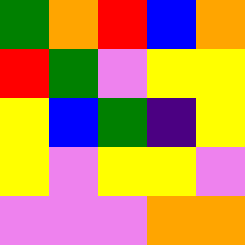[["green", "orange", "red", "blue", "orange"], ["red", "green", "violet", "yellow", "yellow"], ["yellow", "blue", "green", "indigo", "yellow"], ["yellow", "violet", "yellow", "yellow", "violet"], ["violet", "violet", "violet", "orange", "orange"]]